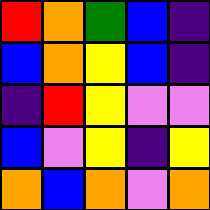[["red", "orange", "green", "blue", "indigo"], ["blue", "orange", "yellow", "blue", "indigo"], ["indigo", "red", "yellow", "violet", "violet"], ["blue", "violet", "yellow", "indigo", "yellow"], ["orange", "blue", "orange", "violet", "orange"]]